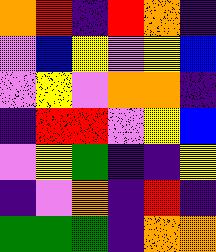[["orange", "red", "indigo", "red", "orange", "indigo"], ["violet", "blue", "yellow", "violet", "yellow", "blue"], ["violet", "yellow", "violet", "orange", "orange", "indigo"], ["indigo", "red", "red", "violet", "yellow", "blue"], ["violet", "yellow", "green", "indigo", "indigo", "yellow"], ["indigo", "violet", "orange", "indigo", "red", "indigo"], ["green", "green", "green", "indigo", "orange", "orange"]]